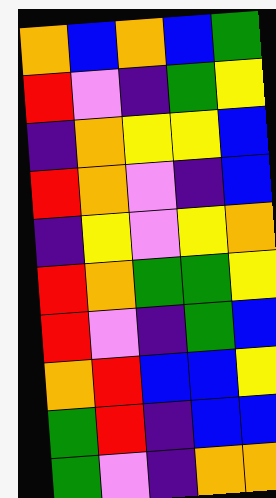[["orange", "blue", "orange", "blue", "green"], ["red", "violet", "indigo", "green", "yellow"], ["indigo", "orange", "yellow", "yellow", "blue"], ["red", "orange", "violet", "indigo", "blue"], ["indigo", "yellow", "violet", "yellow", "orange"], ["red", "orange", "green", "green", "yellow"], ["red", "violet", "indigo", "green", "blue"], ["orange", "red", "blue", "blue", "yellow"], ["green", "red", "indigo", "blue", "blue"], ["green", "violet", "indigo", "orange", "orange"]]